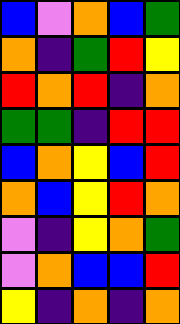[["blue", "violet", "orange", "blue", "green"], ["orange", "indigo", "green", "red", "yellow"], ["red", "orange", "red", "indigo", "orange"], ["green", "green", "indigo", "red", "red"], ["blue", "orange", "yellow", "blue", "red"], ["orange", "blue", "yellow", "red", "orange"], ["violet", "indigo", "yellow", "orange", "green"], ["violet", "orange", "blue", "blue", "red"], ["yellow", "indigo", "orange", "indigo", "orange"]]